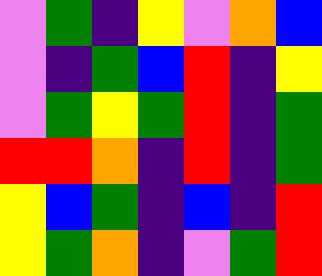[["violet", "green", "indigo", "yellow", "violet", "orange", "blue"], ["violet", "indigo", "green", "blue", "red", "indigo", "yellow"], ["violet", "green", "yellow", "green", "red", "indigo", "green"], ["red", "red", "orange", "indigo", "red", "indigo", "green"], ["yellow", "blue", "green", "indigo", "blue", "indigo", "red"], ["yellow", "green", "orange", "indigo", "violet", "green", "red"]]